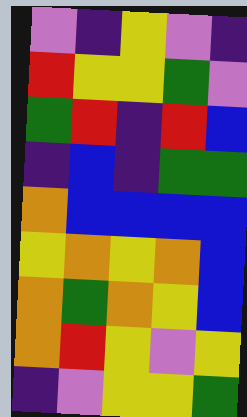[["violet", "indigo", "yellow", "violet", "indigo"], ["red", "yellow", "yellow", "green", "violet"], ["green", "red", "indigo", "red", "blue"], ["indigo", "blue", "indigo", "green", "green"], ["orange", "blue", "blue", "blue", "blue"], ["yellow", "orange", "yellow", "orange", "blue"], ["orange", "green", "orange", "yellow", "blue"], ["orange", "red", "yellow", "violet", "yellow"], ["indigo", "violet", "yellow", "yellow", "green"]]